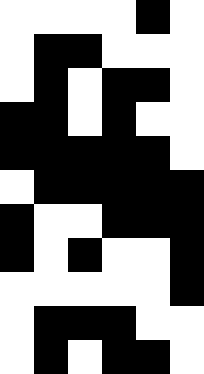[["white", "white", "white", "white", "black", "white"], ["white", "black", "black", "white", "white", "white"], ["white", "black", "white", "black", "black", "white"], ["black", "black", "white", "black", "white", "white"], ["black", "black", "black", "black", "black", "white"], ["white", "black", "black", "black", "black", "black"], ["black", "white", "white", "black", "black", "black"], ["black", "white", "black", "white", "white", "black"], ["white", "white", "white", "white", "white", "black"], ["white", "black", "black", "black", "white", "white"], ["white", "black", "white", "black", "black", "white"]]